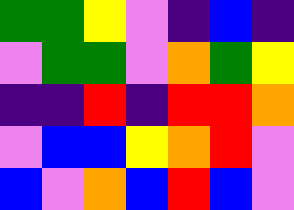[["green", "green", "yellow", "violet", "indigo", "blue", "indigo"], ["violet", "green", "green", "violet", "orange", "green", "yellow"], ["indigo", "indigo", "red", "indigo", "red", "red", "orange"], ["violet", "blue", "blue", "yellow", "orange", "red", "violet"], ["blue", "violet", "orange", "blue", "red", "blue", "violet"]]